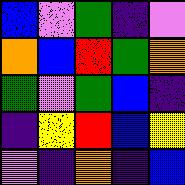[["blue", "violet", "green", "indigo", "violet"], ["orange", "blue", "red", "green", "orange"], ["green", "violet", "green", "blue", "indigo"], ["indigo", "yellow", "red", "blue", "yellow"], ["violet", "indigo", "orange", "indigo", "blue"]]